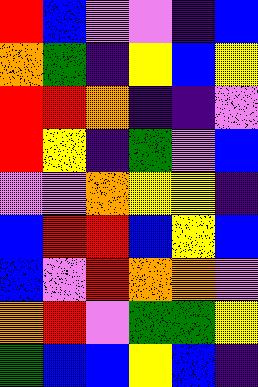[["red", "blue", "violet", "violet", "indigo", "blue"], ["orange", "green", "indigo", "yellow", "blue", "yellow"], ["red", "red", "orange", "indigo", "indigo", "violet"], ["red", "yellow", "indigo", "green", "violet", "blue"], ["violet", "violet", "orange", "yellow", "yellow", "indigo"], ["blue", "red", "red", "blue", "yellow", "blue"], ["blue", "violet", "red", "orange", "orange", "violet"], ["orange", "red", "violet", "green", "green", "yellow"], ["green", "blue", "blue", "yellow", "blue", "indigo"]]